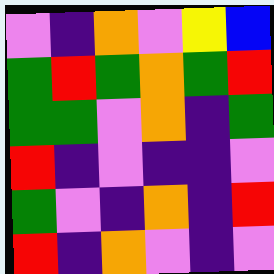[["violet", "indigo", "orange", "violet", "yellow", "blue"], ["green", "red", "green", "orange", "green", "red"], ["green", "green", "violet", "orange", "indigo", "green"], ["red", "indigo", "violet", "indigo", "indigo", "violet"], ["green", "violet", "indigo", "orange", "indigo", "red"], ["red", "indigo", "orange", "violet", "indigo", "violet"]]